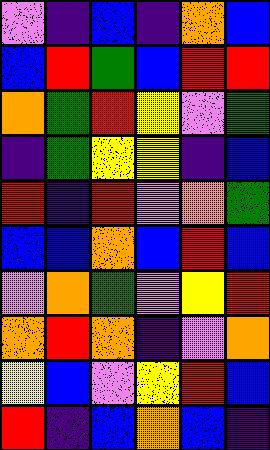[["violet", "indigo", "blue", "indigo", "orange", "blue"], ["blue", "red", "green", "blue", "red", "red"], ["orange", "green", "red", "yellow", "violet", "green"], ["indigo", "green", "yellow", "yellow", "indigo", "blue"], ["red", "indigo", "red", "violet", "orange", "green"], ["blue", "blue", "orange", "blue", "red", "blue"], ["violet", "orange", "green", "violet", "yellow", "red"], ["orange", "red", "orange", "indigo", "violet", "orange"], ["yellow", "blue", "violet", "yellow", "red", "blue"], ["red", "indigo", "blue", "orange", "blue", "indigo"]]